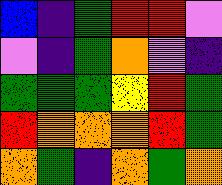[["blue", "indigo", "green", "red", "red", "violet"], ["violet", "indigo", "green", "orange", "violet", "indigo"], ["green", "green", "green", "yellow", "red", "green"], ["red", "orange", "orange", "orange", "red", "green"], ["orange", "green", "indigo", "orange", "green", "orange"]]